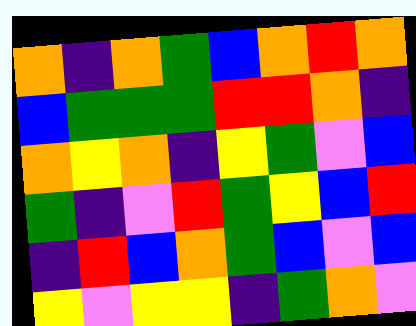[["orange", "indigo", "orange", "green", "blue", "orange", "red", "orange"], ["blue", "green", "green", "green", "red", "red", "orange", "indigo"], ["orange", "yellow", "orange", "indigo", "yellow", "green", "violet", "blue"], ["green", "indigo", "violet", "red", "green", "yellow", "blue", "red"], ["indigo", "red", "blue", "orange", "green", "blue", "violet", "blue"], ["yellow", "violet", "yellow", "yellow", "indigo", "green", "orange", "violet"]]